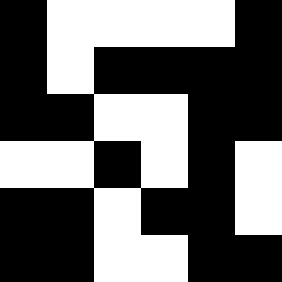[["black", "white", "white", "white", "white", "black"], ["black", "white", "black", "black", "black", "black"], ["black", "black", "white", "white", "black", "black"], ["white", "white", "black", "white", "black", "white"], ["black", "black", "white", "black", "black", "white"], ["black", "black", "white", "white", "black", "black"]]